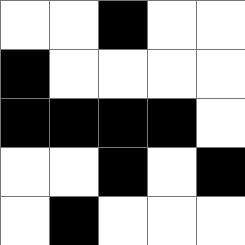[["white", "white", "black", "white", "white"], ["black", "white", "white", "white", "white"], ["black", "black", "black", "black", "white"], ["white", "white", "black", "white", "black"], ["white", "black", "white", "white", "white"]]